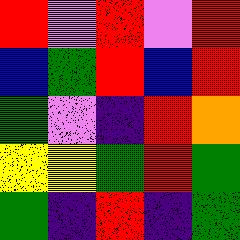[["red", "violet", "red", "violet", "red"], ["blue", "green", "red", "blue", "red"], ["green", "violet", "indigo", "red", "orange"], ["yellow", "yellow", "green", "red", "green"], ["green", "indigo", "red", "indigo", "green"]]